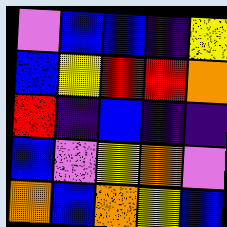[["violet", "blue", "blue", "indigo", "yellow"], ["blue", "yellow", "red", "red", "orange"], ["red", "indigo", "blue", "indigo", "indigo"], ["blue", "violet", "yellow", "orange", "violet"], ["orange", "blue", "orange", "yellow", "blue"]]